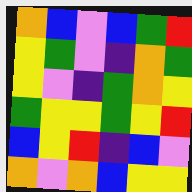[["orange", "blue", "violet", "blue", "green", "red"], ["yellow", "green", "violet", "indigo", "orange", "green"], ["yellow", "violet", "indigo", "green", "orange", "yellow"], ["green", "yellow", "yellow", "green", "yellow", "red"], ["blue", "yellow", "red", "indigo", "blue", "violet"], ["orange", "violet", "orange", "blue", "yellow", "yellow"]]